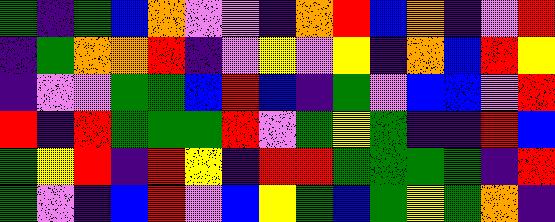[["green", "indigo", "green", "blue", "orange", "violet", "violet", "indigo", "orange", "red", "blue", "orange", "indigo", "violet", "red"], ["indigo", "green", "orange", "orange", "red", "indigo", "violet", "yellow", "violet", "yellow", "indigo", "orange", "blue", "red", "yellow"], ["indigo", "violet", "violet", "green", "green", "blue", "red", "blue", "indigo", "green", "violet", "blue", "blue", "violet", "red"], ["red", "indigo", "red", "green", "green", "green", "red", "violet", "green", "yellow", "green", "indigo", "indigo", "red", "blue"], ["green", "yellow", "red", "indigo", "red", "yellow", "indigo", "red", "red", "green", "green", "green", "green", "indigo", "red"], ["green", "violet", "indigo", "blue", "red", "violet", "blue", "yellow", "green", "blue", "green", "yellow", "green", "orange", "indigo"]]